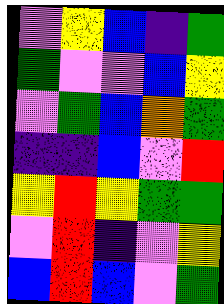[["violet", "yellow", "blue", "indigo", "green"], ["green", "violet", "violet", "blue", "yellow"], ["violet", "green", "blue", "orange", "green"], ["indigo", "indigo", "blue", "violet", "red"], ["yellow", "red", "yellow", "green", "green"], ["violet", "red", "indigo", "violet", "yellow"], ["blue", "red", "blue", "violet", "green"]]